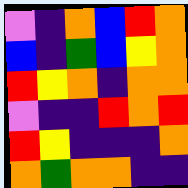[["violet", "indigo", "orange", "blue", "red", "orange"], ["blue", "indigo", "green", "blue", "yellow", "orange"], ["red", "yellow", "orange", "indigo", "orange", "orange"], ["violet", "indigo", "indigo", "red", "orange", "red"], ["red", "yellow", "indigo", "indigo", "indigo", "orange"], ["orange", "green", "orange", "orange", "indigo", "indigo"]]